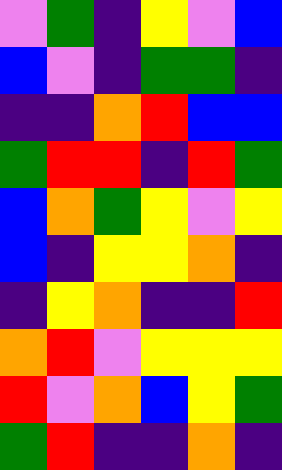[["violet", "green", "indigo", "yellow", "violet", "blue"], ["blue", "violet", "indigo", "green", "green", "indigo"], ["indigo", "indigo", "orange", "red", "blue", "blue"], ["green", "red", "red", "indigo", "red", "green"], ["blue", "orange", "green", "yellow", "violet", "yellow"], ["blue", "indigo", "yellow", "yellow", "orange", "indigo"], ["indigo", "yellow", "orange", "indigo", "indigo", "red"], ["orange", "red", "violet", "yellow", "yellow", "yellow"], ["red", "violet", "orange", "blue", "yellow", "green"], ["green", "red", "indigo", "indigo", "orange", "indigo"]]